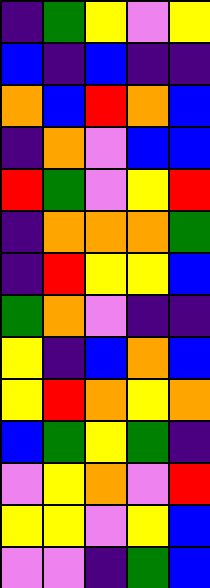[["indigo", "green", "yellow", "violet", "yellow"], ["blue", "indigo", "blue", "indigo", "indigo"], ["orange", "blue", "red", "orange", "blue"], ["indigo", "orange", "violet", "blue", "blue"], ["red", "green", "violet", "yellow", "red"], ["indigo", "orange", "orange", "orange", "green"], ["indigo", "red", "yellow", "yellow", "blue"], ["green", "orange", "violet", "indigo", "indigo"], ["yellow", "indigo", "blue", "orange", "blue"], ["yellow", "red", "orange", "yellow", "orange"], ["blue", "green", "yellow", "green", "indigo"], ["violet", "yellow", "orange", "violet", "red"], ["yellow", "yellow", "violet", "yellow", "blue"], ["violet", "violet", "indigo", "green", "blue"]]